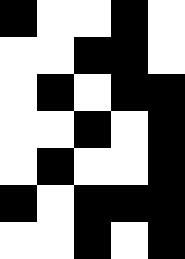[["black", "white", "white", "black", "white"], ["white", "white", "black", "black", "white"], ["white", "black", "white", "black", "black"], ["white", "white", "black", "white", "black"], ["white", "black", "white", "white", "black"], ["black", "white", "black", "black", "black"], ["white", "white", "black", "white", "black"]]